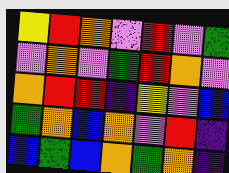[["yellow", "red", "orange", "violet", "red", "violet", "green"], ["violet", "orange", "violet", "green", "red", "orange", "violet"], ["orange", "red", "red", "indigo", "yellow", "violet", "blue"], ["green", "orange", "blue", "orange", "violet", "red", "indigo"], ["blue", "green", "blue", "orange", "green", "orange", "indigo"]]